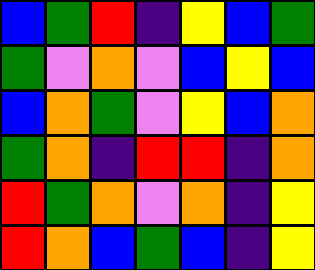[["blue", "green", "red", "indigo", "yellow", "blue", "green"], ["green", "violet", "orange", "violet", "blue", "yellow", "blue"], ["blue", "orange", "green", "violet", "yellow", "blue", "orange"], ["green", "orange", "indigo", "red", "red", "indigo", "orange"], ["red", "green", "orange", "violet", "orange", "indigo", "yellow"], ["red", "orange", "blue", "green", "blue", "indigo", "yellow"]]